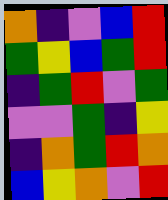[["orange", "indigo", "violet", "blue", "red"], ["green", "yellow", "blue", "green", "red"], ["indigo", "green", "red", "violet", "green"], ["violet", "violet", "green", "indigo", "yellow"], ["indigo", "orange", "green", "red", "orange"], ["blue", "yellow", "orange", "violet", "red"]]